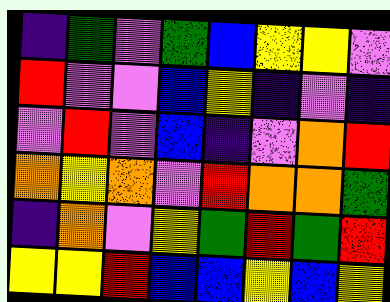[["indigo", "green", "violet", "green", "blue", "yellow", "yellow", "violet"], ["red", "violet", "violet", "blue", "yellow", "indigo", "violet", "indigo"], ["violet", "red", "violet", "blue", "indigo", "violet", "orange", "red"], ["orange", "yellow", "orange", "violet", "red", "orange", "orange", "green"], ["indigo", "orange", "violet", "yellow", "green", "red", "green", "red"], ["yellow", "yellow", "red", "blue", "blue", "yellow", "blue", "yellow"]]